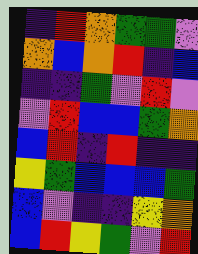[["indigo", "red", "orange", "green", "green", "violet"], ["orange", "blue", "orange", "red", "indigo", "blue"], ["indigo", "indigo", "green", "violet", "red", "violet"], ["violet", "red", "blue", "blue", "green", "orange"], ["blue", "red", "indigo", "red", "indigo", "indigo"], ["yellow", "green", "blue", "blue", "blue", "green"], ["blue", "violet", "indigo", "indigo", "yellow", "orange"], ["blue", "red", "yellow", "green", "violet", "red"]]